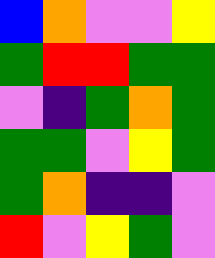[["blue", "orange", "violet", "violet", "yellow"], ["green", "red", "red", "green", "green"], ["violet", "indigo", "green", "orange", "green"], ["green", "green", "violet", "yellow", "green"], ["green", "orange", "indigo", "indigo", "violet"], ["red", "violet", "yellow", "green", "violet"]]